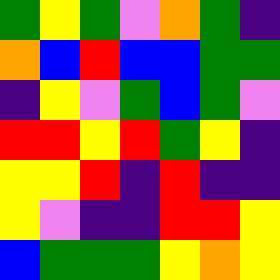[["green", "yellow", "green", "violet", "orange", "green", "indigo"], ["orange", "blue", "red", "blue", "blue", "green", "green"], ["indigo", "yellow", "violet", "green", "blue", "green", "violet"], ["red", "red", "yellow", "red", "green", "yellow", "indigo"], ["yellow", "yellow", "red", "indigo", "red", "indigo", "indigo"], ["yellow", "violet", "indigo", "indigo", "red", "red", "yellow"], ["blue", "green", "green", "green", "yellow", "orange", "yellow"]]